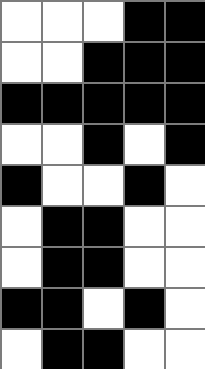[["white", "white", "white", "black", "black"], ["white", "white", "black", "black", "black"], ["black", "black", "black", "black", "black"], ["white", "white", "black", "white", "black"], ["black", "white", "white", "black", "white"], ["white", "black", "black", "white", "white"], ["white", "black", "black", "white", "white"], ["black", "black", "white", "black", "white"], ["white", "black", "black", "white", "white"]]